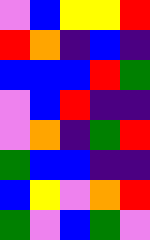[["violet", "blue", "yellow", "yellow", "red"], ["red", "orange", "indigo", "blue", "indigo"], ["blue", "blue", "blue", "red", "green"], ["violet", "blue", "red", "indigo", "indigo"], ["violet", "orange", "indigo", "green", "red"], ["green", "blue", "blue", "indigo", "indigo"], ["blue", "yellow", "violet", "orange", "red"], ["green", "violet", "blue", "green", "violet"]]